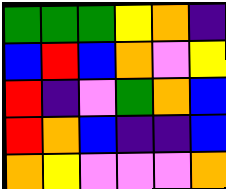[["green", "green", "green", "yellow", "orange", "indigo"], ["blue", "red", "blue", "orange", "violet", "yellow"], ["red", "indigo", "violet", "green", "orange", "blue"], ["red", "orange", "blue", "indigo", "indigo", "blue"], ["orange", "yellow", "violet", "violet", "violet", "orange"]]